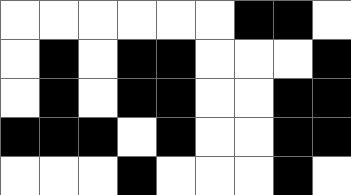[["white", "white", "white", "white", "white", "white", "black", "black", "white"], ["white", "black", "white", "black", "black", "white", "white", "white", "black"], ["white", "black", "white", "black", "black", "white", "white", "black", "black"], ["black", "black", "black", "white", "black", "white", "white", "black", "black"], ["white", "white", "white", "black", "white", "white", "white", "black", "white"]]